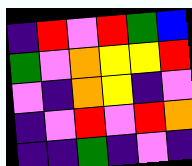[["indigo", "red", "violet", "red", "green", "blue"], ["green", "violet", "orange", "yellow", "yellow", "red"], ["violet", "indigo", "orange", "yellow", "indigo", "violet"], ["indigo", "violet", "red", "violet", "red", "orange"], ["indigo", "indigo", "green", "indigo", "violet", "indigo"]]